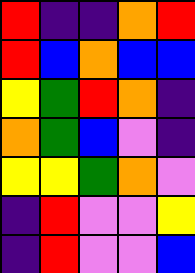[["red", "indigo", "indigo", "orange", "red"], ["red", "blue", "orange", "blue", "blue"], ["yellow", "green", "red", "orange", "indigo"], ["orange", "green", "blue", "violet", "indigo"], ["yellow", "yellow", "green", "orange", "violet"], ["indigo", "red", "violet", "violet", "yellow"], ["indigo", "red", "violet", "violet", "blue"]]